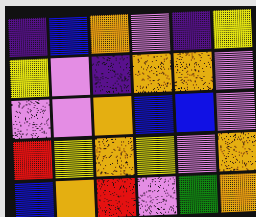[["indigo", "blue", "orange", "violet", "indigo", "yellow"], ["yellow", "violet", "indigo", "orange", "orange", "violet"], ["violet", "violet", "orange", "blue", "blue", "violet"], ["red", "yellow", "orange", "yellow", "violet", "orange"], ["blue", "orange", "red", "violet", "green", "orange"]]